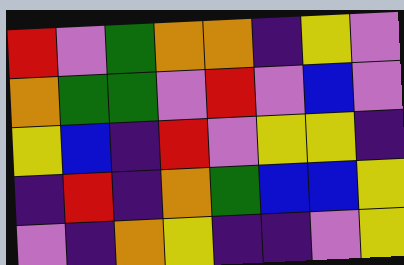[["red", "violet", "green", "orange", "orange", "indigo", "yellow", "violet"], ["orange", "green", "green", "violet", "red", "violet", "blue", "violet"], ["yellow", "blue", "indigo", "red", "violet", "yellow", "yellow", "indigo"], ["indigo", "red", "indigo", "orange", "green", "blue", "blue", "yellow"], ["violet", "indigo", "orange", "yellow", "indigo", "indigo", "violet", "yellow"]]